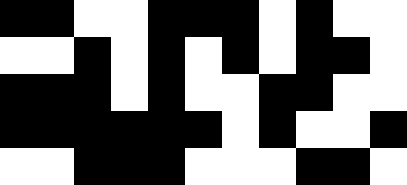[["black", "black", "white", "white", "black", "black", "black", "white", "black", "white", "white"], ["white", "white", "black", "white", "black", "white", "black", "white", "black", "black", "white"], ["black", "black", "black", "white", "black", "white", "white", "black", "black", "white", "white"], ["black", "black", "black", "black", "black", "black", "white", "black", "white", "white", "black"], ["white", "white", "black", "black", "black", "white", "white", "white", "black", "black", "white"]]